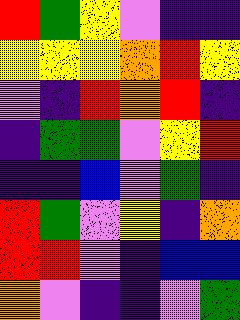[["red", "green", "yellow", "violet", "indigo", "indigo"], ["yellow", "yellow", "yellow", "orange", "red", "yellow"], ["violet", "indigo", "red", "orange", "red", "indigo"], ["indigo", "green", "green", "violet", "yellow", "red"], ["indigo", "indigo", "blue", "violet", "green", "indigo"], ["red", "green", "violet", "yellow", "indigo", "orange"], ["red", "red", "violet", "indigo", "blue", "blue"], ["orange", "violet", "indigo", "indigo", "violet", "green"]]